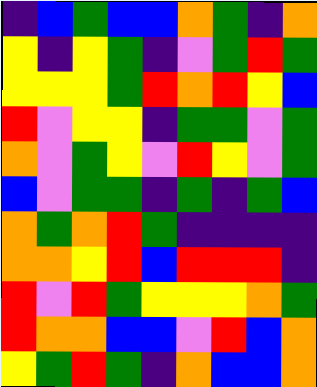[["indigo", "blue", "green", "blue", "blue", "orange", "green", "indigo", "orange"], ["yellow", "indigo", "yellow", "green", "indigo", "violet", "green", "red", "green"], ["yellow", "yellow", "yellow", "green", "red", "orange", "red", "yellow", "blue"], ["red", "violet", "yellow", "yellow", "indigo", "green", "green", "violet", "green"], ["orange", "violet", "green", "yellow", "violet", "red", "yellow", "violet", "green"], ["blue", "violet", "green", "green", "indigo", "green", "indigo", "green", "blue"], ["orange", "green", "orange", "red", "green", "indigo", "indigo", "indigo", "indigo"], ["orange", "orange", "yellow", "red", "blue", "red", "red", "red", "indigo"], ["red", "violet", "red", "green", "yellow", "yellow", "yellow", "orange", "green"], ["red", "orange", "orange", "blue", "blue", "violet", "red", "blue", "orange"], ["yellow", "green", "red", "green", "indigo", "orange", "blue", "blue", "orange"]]